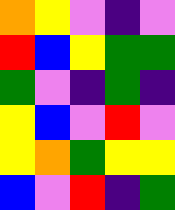[["orange", "yellow", "violet", "indigo", "violet"], ["red", "blue", "yellow", "green", "green"], ["green", "violet", "indigo", "green", "indigo"], ["yellow", "blue", "violet", "red", "violet"], ["yellow", "orange", "green", "yellow", "yellow"], ["blue", "violet", "red", "indigo", "green"]]